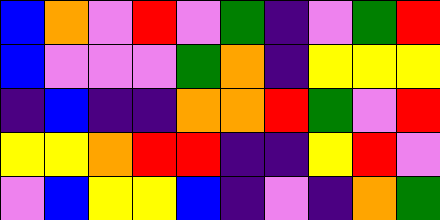[["blue", "orange", "violet", "red", "violet", "green", "indigo", "violet", "green", "red"], ["blue", "violet", "violet", "violet", "green", "orange", "indigo", "yellow", "yellow", "yellow"], ["indigo", "blue", "indigo", "indigo", "orange", "orange", "red", "green", "violet", "red"], ["yellow", "yellow", "orange", "red", "red", "indigo", "indigo", "yellow", "red", "violet"], ["violet", "blue", "yellow", "yellow", "blue", "indigo", "violet", "indigo", "orange", "green"]]